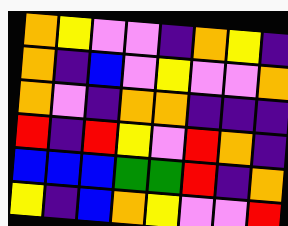[["orange", "yellow", "violet", "violet", "indigo", "orange", "yellow", "indigo"], ["orange", "indigo", "blue", "violet", "yellow", "violet", "violet", "orange"], ["orange", "violet", "indigo", "orange", "orange", "indigo", "indigo", "indigo"], ["red", "indigo", "red", "yellow", "violet", "red", "orange", "indigo"], ["blue", "blue", "blue", "green", "green", "red", "indigo", "orange"], ["yellow", "indigo", "blue", "orange", "yellow", "violet", "violet", "red"]]